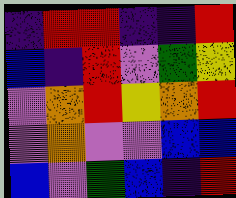[["indigo", "red", "red", "indigo", "indigo", "red"], ["blue", "indigo", "red", "violet", "green", "yellow"], ["violet", "orange", "red", "yellow", "orange", "red"], ["violet", "orange", "violet", "violet", "blue", "blue"], ["blue", "violet", "green", "blue", "indigo", "red"]]